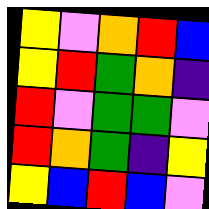[["yellow", "violet", "orange", "red", "blue"], ["yellow", "red", "green", "orange", "indigo"], ["red", "violet", "green", "green", "violet"], ["red", "orange", "green", "indigo", "yellow"], ["yellow", "blue", "red", "blue", "violet"]]